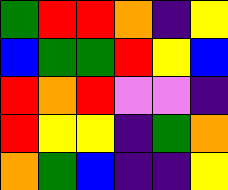[["green", "red", "red", "orange", "indigo", "yellow"], ["blue", "green", "green", "red", "yellow", "blue"], ["red", "orange", "red", "violet", "violet", "indigo"], ["red", "yellow", "yellow", "indigo", "green", "orange"], ["orange", "green", "blue", "indigo", "indigo", "yellow"]]